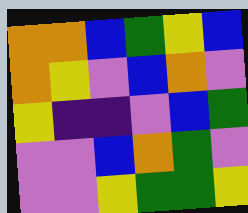[["orange", "orange", "blue", "green", "yellow", "blue"], ["orange", "yellow", "violet", "blue", "orange", "violet"], ["yellow", "indigo", "indigo", "violet", "blue", "green"], ["violet", "violet", "blue", "orange", "green", "violet"], ["violet", "violet", "yellow", "green", "green", "yellow"]]